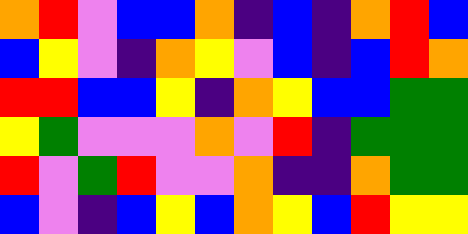[["orange", "red", "violet", "blue", "blue", "orange", "indigo", "blue", "indigo", "orange", "red", "blue"], ["blue", "yellow", "violet", "indigo", "orange", "yellow", "violet", "blue", "indigo", "blue", "red", "orange"], ["red", "red", "blue", "blue", "yellow", "indigo", "orange", "yellow", "blue", "blue", "green", "green"], ["yellow", "green", "violet", "violet", "violet", "orange", "violet", "red", "indigo", "green", "green", "green"], ["red", "violet", "green", "red", "violet", "violet", "orange", "indigo", "indigo", "orange", "green", "green"], ["blue", "violet", "indigo", "blue", "yellow", "blue", "orange", "yellow", "blue", "red", "yellow", "yellow"]]